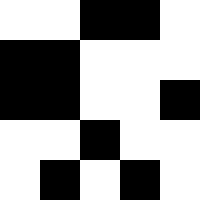[["white", "white", "black", "black", "white"], ["black", "black", "white", "white", "white"], ["black", "black", "white", "white", "black"], ["white", "white", "black", "white", "white"], ["white", "black", "white", "black", "white"]]